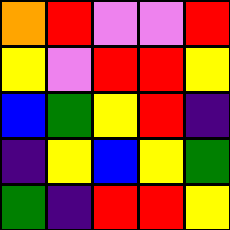[["orange", "red", "violet", "violet", "red"], ["yellow", "violet", "red", "red", "yellow"], ["blue", "green", "yellow", "red", "indigo"], ["indigo", "yellow", "blue", "yellow", "green"], ["green", "indigo", "red", "red", "yellow"]]